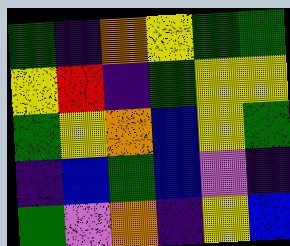[["green", "indigo", "orange", "yellow", "green", "green"], ["yellow", "red", "indigo", "green", "yellow", "yellow"], ["green", "yellow", "orange", "blue", "yellow", "green"], ["indigo", "blue", "green", "blue", "violet", "indigo"], ["green", "violet", "orange", "indigo", "yellow", "blue"]]